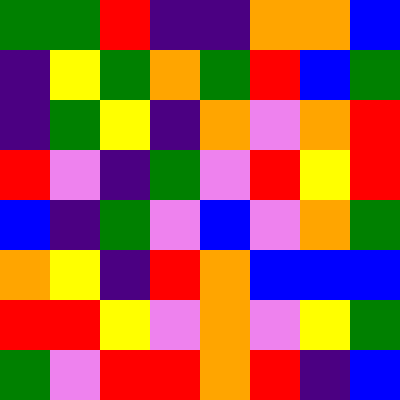[["green", "green", "red", "indigo", "indigo", "orange", "orange", "blue"], ["indigo", "yellow", "green", "orange", "green", "red", "blue", "green"], ["indigo", "green", "yellow", "indigo", "orange", "violet", "orange", "red"], ["red", "violet", "indigo", "green", "violet", "red", "yellow", "red"], ["blue", "indigo", "green", "violet", "blue", "violet", "orange", "green"], ["orange", "yellow", "indigo", "red", "orange", "blue", "blue", "blue"], ["red", "red", "yellow", "violet", "orange", "violet", "yellow", "green"], ["green", "violet", "red", "red", "orange", "red", "indigo", "blue"]]